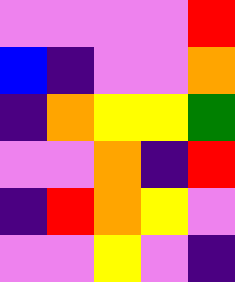[["violet", "violet", "violet", "violet", "red"], ["blue", "indigo", "violet", "violet", "orange"], ["indigo", "orange", "yellow", "yellow", "green"], ["violet", "violet", "orange", "indigo", "red"], ["indigo", "red", "orange", "yellow", "violet"], ["violet", "violet", "yellow", "violet", "indigo"]]